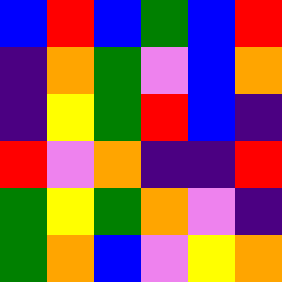[["blue", "red", "blue", "green", "blue", "red"], ["indigo", "orange", "green", "violet", "blue", "orange"], ["indigo", "yellow", "green", "red", "blue", "indigo"], ["red", "violet", "orange", "indigo", "indigo", "red"], ["green", "yellow", "green", "orange", "violet", "indigo"], ["green", "orange", "blue", "violet", "yellow", "orange"]]